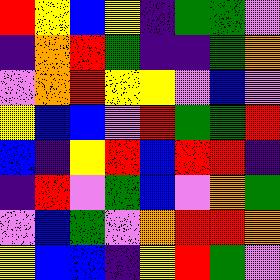[["red", "yellow", "blue", "yellow", "indigo", "green", "green", "violet"], ["indigo", "orange", "red", "green", "indigo", "indigo", "green", "orange"], ["violet", "orange", "red", "yellow", "yellow", "violet", "blue", "violet"], ["yellow", "blue", "blue", "violet", "red", "green", "green", "red"], ["blue", "indigo", "yellow", "red", "blue", "red", "red", "indigo"], ["indigo", "red", "violet", "green", "blue", "violet", "orange", "green"], ["violet", "blue", "green", "violet", "orange", "red", "red", "orange"], ["yellow", "blue", "blue", "indigo", "yellow", "red", "green", "violet"]]